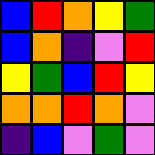[["blue", "red", "orange", "yellow", "green"], ["blue", "orange", "indigo", "violet", "red"], ["yellow", "green", "blue", "red", "yellow"], ["orange", "orange", "red", "orange", "violet"], ["indigo", "blue", "violet", "green", "violet"]]